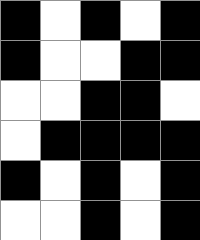[["black", "white", "black", "white", "black"], ["black", "white", "white", "black", "black"], ["white", "white", "black", "black", "white"], ["white", "black", "black", "black", "black"], ["black", "white", "black", "white", "black"], ["white", "white", "black", "white", "black"]]